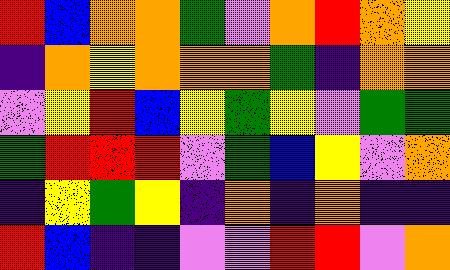[["red", "blue", "orange", "orange", "green", "violet", "orange", "red", "orange", "yellow"], ["indigo", "orange", "yellow", "orange", "orange", "orange", "green", "indigo", "orange", "orange"], ["violet", "yellow", "red", "blue", "yellow", "green", "yellow", "violet", "green", "green"], ["green", "red", "red", "red", "violet", "green", "blue", "yellow", "violet", "orange"], ["indigo", "yellow", "green", "yellow", "indigo", "orange", "indigo", "orange", "indigo", "indigo"], ["red", "blue", "indigo", "indigo", "violet", "violet", "red", "red", "violet", "orange"]]